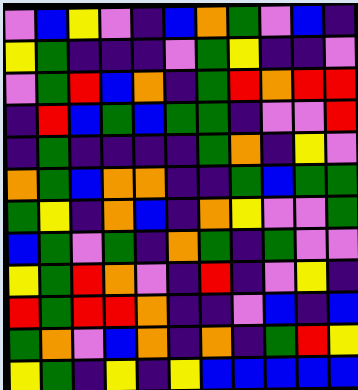[["violet", "blue", "yellow", "violet", "indigo", "blue", "orange", "green", "violet", "blue", "indigo"], ["yellow", "green", "indigo", "indigo", "indigo", "violet", "green", "yellow", "indigo", "indigo", "violet"], ["violet", "green", "red", "blue", "orange", "indigo", "green", "red", "orange", "red", "red"], ["indigo", "red", "blue", "green", "blue", "green", "green", "indigo", "violet", "violet", "red"], ["indigo", "green", "indigo", "indigo", "indigo", "indigo", "green", "orange", "indigo", "yellow", "violet"], ["orange", "green", "blue", "orange", "orange", "indigo", "indigo", "green", "blue", "green", "green"], ["green", "yellow", "indigo", "orange", "blue", "indigo", "orange", "yellow", "violet", "violet", "green"], ["blue", "green", "violet", "green", "indigo", "orange", "green", "indigo", "green", "violet", "violet"], ["yellow", "green", "red", "orange", "violet", "indigo", "red", "indigo", "violet", "yellow", "indigo"], ["red", "green", "red", "red", "orange", "indigo", "indigo", "violet", "blue", "indigo", "blue"], ["green", "orange", "violet", "blue", "orange", "indigo", "orange", "indigo", "green", "red", "yellow"], ["yellow", "green", "indigo", "yellow", "indigo", "yellow", "blue", "blue", "blue", "blue", "blue"]]